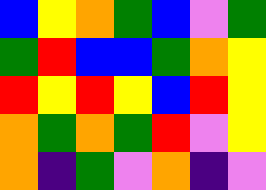[["blue", "yellow", "orange", "green", "blue", "violet", "green"], ["green", "red", "blue", "blue", "green", "orange", "yellow"], ["red", "yellow", "red", "yellow", "blue", "red", "yellow"], ["orange", "green", "orange", "green", "red", "violet", "yellow"], ["orange", "indigo", "green", "violet", "orange", "indigo", "violet"]]